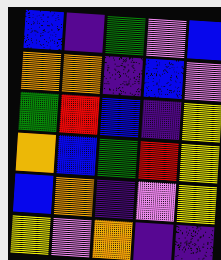[["blue", "indigo", "green", "violet", "blue"], ["orange", "orange", "indigo", "blue", "violet"], ["green", "red", "blue", "indigo", "yellow"], ["orange", "blue", "green", "red", "yellow"], ["blue", "orange", "indigo", "violet", "yellow"], ["yellow", "violet", "orange", "indigo", "indigo"]]